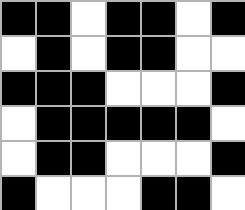[["black", "black", "white", "black", "black", "white", "black"], ["white", "black", "white", "black", "black", "white", "white"], ["black", "black", "black", "white", "white", "white", "black"], ["white", "black", "black", "black", "black", "black", "white"], ["white", "black", "black", "white", "white", "white", "black"], ["black", "white", "white", "white", "black", "black", "white"]]